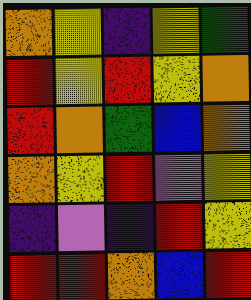[["orange", "yellow", "indigo", "yellow", "green"], ["red", "yellow", "red", "yellow", "orange"], ["red", "orange", "green", "blue", "orange"], ["orange", "yellow", "red", "violet", "yellow"], ["indigo", "violet", "indigo", "red", "yellow"], ["red", "red", "orange", "blue", "red"]]